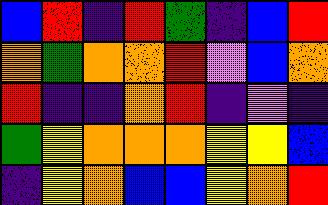[["blue", "red", "indigo", "red", "green", "indigo", "blue", "red"], ["orange", "green", "orange", "orange", "red", "violet", "blue", "orange"], ["red", "indigo", "indigo", "orange", "red", "indigo", "violet", "indigo"], ["green", "yellow", "orange", "orange", "orange", "yellow", "yellow", "blue"], ["indigo", "yellow", "orange", "blue", "blue", "yellow", "orange", "red"]]